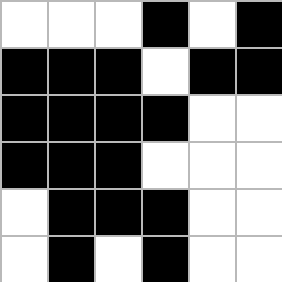[["white", "white", "white", "black", "white", "black"], ["black", "black", "black", "white", "black", "black"], ["black", "black", "black", "black", "white", "white"], ["black", "black", "black", "white", "white", "white"], ["white", "black", "black", "black", "white", "white"], ["white", "black", "white", "black", "white", "white"]]